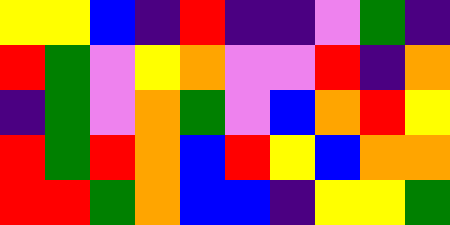[["yellow", "yellow", "blue", "indigo", "red", "indigo", "indigo", "violet", "green", "indigo"], ["red", "green", "violet", "yellow", "orange", "violet", "violet", "red", "indigo", "orange"], ["indigo", "green", "violet", "orange", "green", "violet", "blue", "orange", "red", "yellow"], ["red", "green", "red", "orange", "blue", "red", "yellow", "blue", "orange", "orange"], ["red", "red", "green", "orange", "blue", "blue", "indigo", "yellow", "yellow", "green"]]